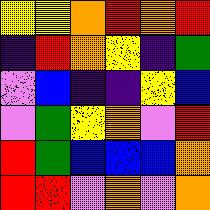[["yellow", "yellow", "orange", "red", "orange", "red"], ["indigo", "red", "orange", "yellow", "indigo", "green"], ["violet", "blue", "indigo", "indigo", "yellow", "blue"], ["violet", "green", "yellow", "orange", "violet", "red"], ["red", "green", "blue", "blue", "blue", "orange"], ["red", "red", "violet", "orange", "violet", "orange"]]